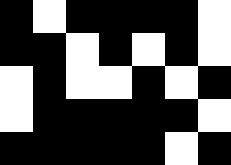[["black", "white", "black", "black", "black", "black", "white"], ["black", "black", "white", "black", "white", "black", "white"], ["white", "black", "white", "white", "black", "white", "black"], ["white", "black", "black", "black", "black", "black", "white"], ["black", "black", "black", "black", "black", "white", "black"]]